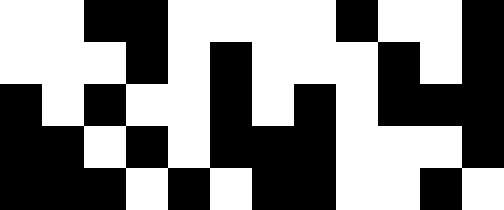[["white", "white", "black", "black", "white", "white", "white", "white", "black", "white", "white", "black"], ["white", "white", "white", "black", "white", "black", "white", "white", "white", "black", "white", "black"], ["black", "white", "black", "white", "white", "black", "white", "black", "white", "black", "black", "black"], ["black", "black", "white", "black", "white", "black", "black", "black", "white", "white", "white", "black"], ["black", "black", "black", "white", "black", "white", "black", "black", "white", "white", "black", "white"]]